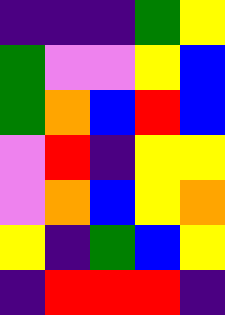[["indigo", "indigo", "indigo", "green", "yellow"], ["green", "violet", "violet", "yellow", "blue"], ["green", "orange", "blue", "red", "blue"], ["violet", "red", "indigo", "yellow", "yellow"], ["violet", "orange", "blue", "yellow", "orange"], ["yellow", "indigo", "green", "blue", "yellow"], ["indigo", "red", "red", "red", "indigo"]]